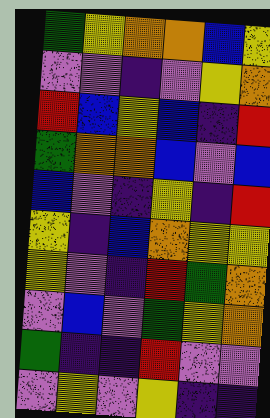[["green", "yellow", "orange", "orange", "blue", "yellow"], ["violet", "violet", "indigo", "violet", "yellow", "orange"], ["red", "blue", "yellow", "blue", "indigo", "red"], ["green", "orange", "orange", "blue", "violet", "blue"], ["blue", "violet", "indigo", "yellow", "indigo", "red"], ["yellow", "indigo", "blue", "orange", "yellow", "yellow"], ["yellow", "violet", "indigo", "red", "green", "orange"], ["violet", "blue", "violet", "green", "yellow", "orange"], ["green", "indigo", "indigo", "red", "violet", "violet"], ["violet", "yellow", "violet", "yellow", "indigo", "indigo"]]